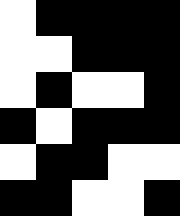[["white", "black", "black", "black", "black"], ["white", "white", "black", "black", "black"], ["white", "black", "white", "white", "black"], ["black", "white", "black", "black", "black"], ["white", "black", "black", "white", "white"], ["black", "black", "white", "white", "black"]]